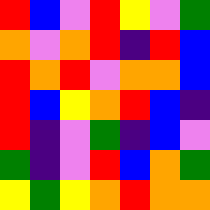[["red", "blue", "violet", "red", "yellow", "violet", "green"], ["orange", "violet", "orange", "red", "indigo", "red", "blue"], ["red", "orange", "red", "violet", "orange", "orange", "blue"], ["red", "blue", "yellow", "orange", "red", "blue", "indigo"], ["red", "indigo", "violet", "green", "indigo", "blue", "violet"], ["green", "indigo", "violet", "red", "blue", "orange", "green"], ["yellow", "green", "yellow", "orange", "red", "orange", "orange"]]